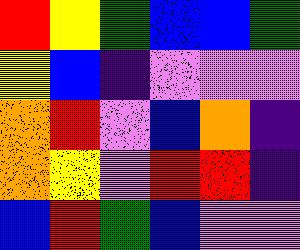[["red", "yellow", "green", "blue", "blue", "green"], ["yellow", "blue", "indigo", "violet", "violet", "violet"], ["orange", "red", "violet", "blue", "orange", "indigo"], ["orange", "yellow", "violet", "red", "red", "indigo"], ["blue", "red", "green", "blue", "violet", "violet"]]